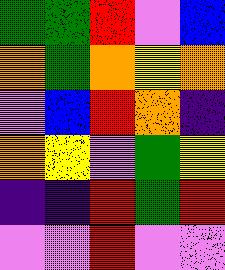[["green", "green", "red", "violet", "blue"], ["orange", "green", "orange", "yellow", "orange"], ["violet", "blue", "red", "orange", "indigo"], ["orange", "yellow", "violet", "green", "yellow"], ["indigo", "indigo", "red", "green", "red"], ["violet", "violet", "red", "violet", "violet"]]